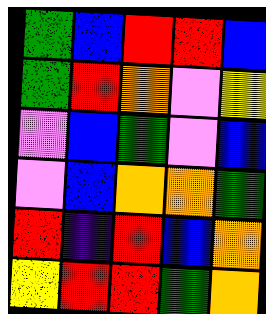[["green", "blue", "red", "red", "blue"], ["green", "red", "orange", "violet", "yellow"], ["violet", "blue", "green", "violet", "blue"], ["violet", "blue", "orange", "orange", "green"], ["red", "indigo", "red", "blue", "orange"], ["yellow", "red", "red", "green", "orange"]]